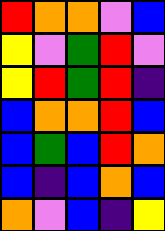[["red", "orange", "orange", "violet", "blue"], ["yellow", "violet", "green", "red", "violet"], ["yellow", "red", "green", "red", "indigo"], ["blue", "orange", "orange", "red", "blue"], ["blue", "green", "blue", "red", "orange"], ["blue", "indigo", "blue", "orange", "blue"], ["orange", "violet", "blue", "indigo", "yellow"]]